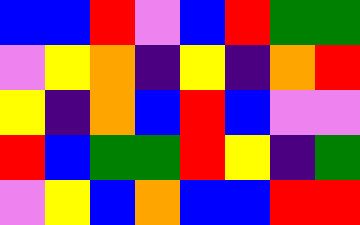[["blue", "blue", "red", "violet", "blue", "red", "green", "green"], ["violet", "yellow", "orange", "indigo", "yellow", "indigo", "orange", "red"], ["yellow", "indigo", "orange", "blue", "red", "blue", "violet", "violet"], ["red", "blue", "green", "green", "red", "yellow", "indigo", "green"], ["violet", "yellow", "blue", "orange", "blue", "blue", "red", "red"]]